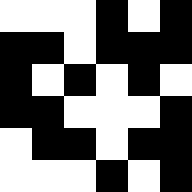[["white", "white", "white", "black", "white", "black"], ["black", "black", "white", "black", "black", "black"], ["black", "white", "black", "white", "black", "white"], ["black", "black", "white", "white", "white", "black"], ["white", "black", "black", "white", "black", "black"], ["white", "white", "white", "black", "white", "black"]]